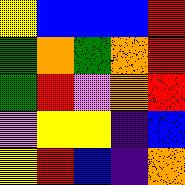[["yellow", "blue", "blue", "blue", "red"], ["green", "orange", "green", "orange", "red"], ["green", "red", "violet", "orange", "red"], ["violet", "yellow", "yellow", "indigo", "blue"], ["yellow", "red", "blue", "indigo", "orange"]]